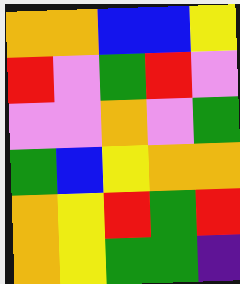[["orange", "orange", "blue", "blue", "yellow"], ["red", "violet", "green", "red", "violet"], ["violet", "violet", "orange", "violet", "green"], ["green", "blue", "yellow", "orange", "orange"], ["orange", "yellow", "red", "green", "red"], ["orange", "yellow", "green", "green", "indigo"]]